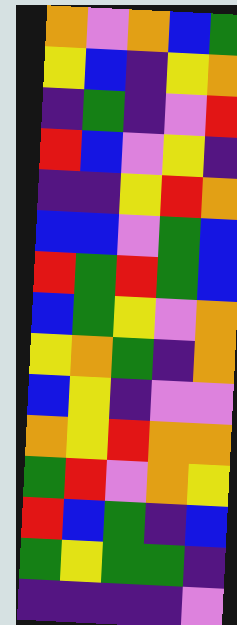[["orange", "violet", "orange", "blue", "green"], ["yellow", "blue", "indigo", "yellow", "orange"], ["indigo", "green", "indigo", "violet", "red"], ["red", "blue", "violet", "yellow", "indigo"], ["indigo", "indigo", "yellow", "red", "orange"], ["blue", "blue", "violet", "green", "blue"], ["red", "green", "red", "green", "blue"], ["blue", "green", "yellow", "violet", "orange"], ["yellow", "orange", "green", "indigo", "orange"], ["blue", "yellow", "indigo", "violet", "violet"], ["orange", "yellow", "red", "orange", "orange"], ["green", "red", "violet", "orange", "yellow"], ["red", "blue", "green", "indigo", "blue"], ["green", "yellow", "green", "green", "indigo"], ["indigo", "indigo", "indigo", "indigo", "violet"]]